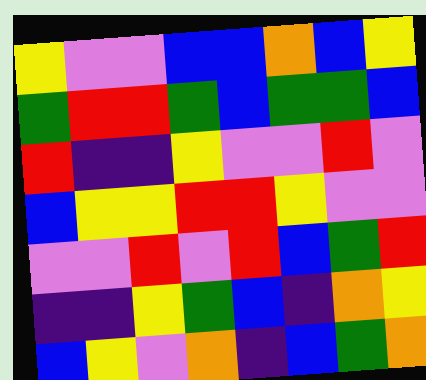[["yellow", "violet", "violet", "blue", "blue", "orange", "blue", "yellow"], ["green", "red", "red", "green", "blue", "green", "green", "blue"], ["red", "indigo", "indigo", "yellow", "violet", "violet", "red", "violet"], ["blue", "yellow", "yellow", "red", "red", "yellow", "violet", "violet"], ["violet", "violet", "red", "violet", "red", "blue", "green", "red"], ["indigo", "indigo", "yellow", "green", "blue", "indigo", "orange", "yellow"], ["blue", "yellow", "violet", "orange", "indigo", "blue", "green", "orange"]]